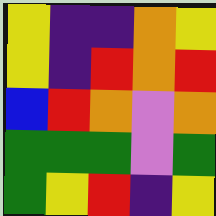[["yellow", "indigo", "indigo", "orange", "yellow"], ["yellow", "indigo", "red", "orange", "red"], ["blue", "red", "orange", "violet", "orange"], ["green", "green", "green", "violet", "green"], ["green", "yellow", "red", "indigo", "yellow"]]